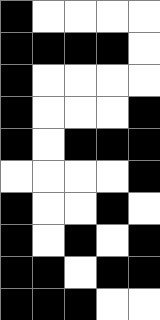[["black", "white", "white", "white", "white"], ["black", "black", "black", "black", "white"], ["black", "white", "white", "white", "white"], ["black", "white", "white", "white", "black"], ["black", "white", "black", "black", "black"], ["white", "white", "white", "white", "black"], ["black", "white", "white", "black", "white"], ["black", "white", "black", "white", "black"], ["black", "black", "white", "black", "black"], ["black", "black", "black", "white", "white"]]